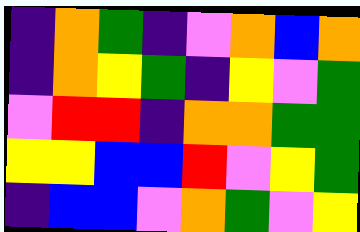[["indigo", "orange", "green", "indigo", "violet", "orange", "blue", "orange"], ["indigo", "orange", "yellow", "green", "indigo", "yellow", "violet", "green"], ["violet", "red", "red", "indigo", "orange", "orange", "green", "green"], ["yellow", "yellow", "blue", "blue", "red", "violet", "yellow", "green"], ["indigo", "blue", "blue", "violet", "orange", "green", "violet", "yellow"]]